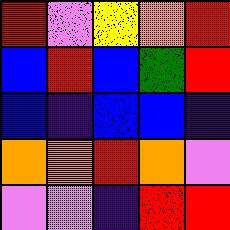[["red", "violet", "yellow", "orange", "red"], ["blue", "red", "blue", "green", "red"], ["blue", "indigo", "blue", "blue", "indigo"], ["orange", "orange", "red", "orange", "violet"], ["violet", "violet", "indigo", "red", "red"]]